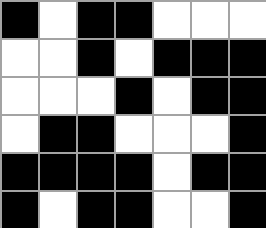[["black", "white", "black", "black", "white", "white", "white"], ["white", "white", "black", "white", "black", "black", "black"], ["white", "white", "white", "black", "white", "black", "black"], ["white", "black", "black", "white", "white", "white", "black"], ["black", "black", "black", "black", "white", "black", "black"], ["black", "white", "black", "black", "white", "white", "black"]]